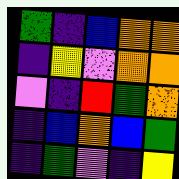[["green", "indigo", "blue", "orange", "orange"], ["indigo", "yellow", "violet", "orange", "orange"], ["violet", "indigo", "red", "green", "orange"], ["indigo", "blue", "orange", "blue", "green"], ["indigo", "green", "violet", "indigo", "yellow"]]